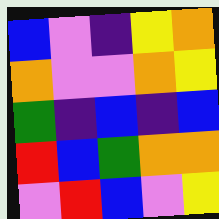[["blue", "violet", "indigo", "yellow", "orange"], ["orange", "violet", "violet", "orange", "yellow"], ["green", "indigo", "blue", "indigo", "blue"], ["red", "blue", "green", "orange", "orange"], ["violet", "red", "blue", "violet", "yellow"]]